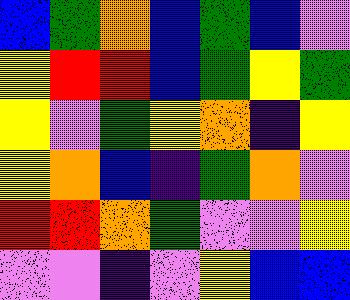[["blue", "green", "orange", "blue", "green", "blue", "violet"], ["yellow", "red", "red", "blue", "green", "yellow", "green"], ["yellow", "violet", "green", "yellow", "orange", "indigo", "yellow"], ["yellow", "orange", "blue", "indigo", "green", "orange", "violet"], ["red", "red", "orange", "green", "violet", "violet", "yellow"], ["violet", "violet", "indigo", "violet", "yellow", "blue", "blue"]]